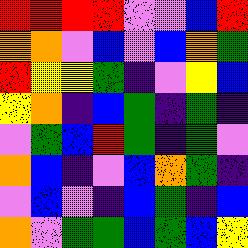[["red", "red", "red", "red", "violet", "violet", "blue", "red"], ["orange", "orange", "violet", "blue", "violet", "blue", "orange", "green"], ["red", "yellow", "yellow", "green", "indigo", "violet", "yellow", "blue"], ["yellow", "orange", "indigo", "blue", "green", "indigo", "green", "indigo"], ["violet", "green", "blue", "red", "green", "indigo", "green", "violet"], ["orange", "blue", "indigo", "violet", "blue", "orange", "green", "indigo"], ["violet", "blue", "violet", "indigo", "blue", "green", "indigo", "blue"], ["orange", "violet", "green", "green", "blue", "green", "blue", "yellow"]]